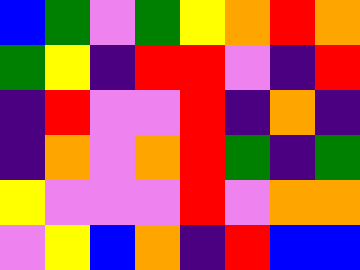[["blue", "green", "violet", "green", "yellow", "orange", "red", "orange"], ["green", "yellow", "indigo", "red", "red", "violet", "indigo", "red"], ["indigo", "red", "violet", "violet", "red", "indigo", "orange", "indigo"], ["indigo", "orange", "violet", "orange", "red", "green", "indigo", "green"], ["yellow", "violet", "violet", "violet", "red", "violet", "orange", "orange"], ["violet", "yellow", "blue", "orange", "indigo", "red", "blue", "blue"]]